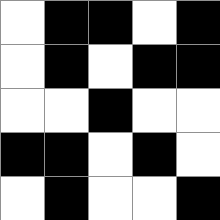[["white", "black", "black", "white", "black"], ["white", "black", "white", "black", "black"], ["white", "white", "black", "white", "white"], ["black", "black", "white", "black", "white"], ["white", "black", "white", "white", "black"]]